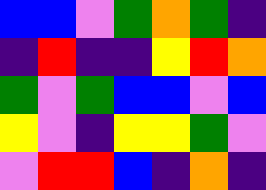[["blue", "blue", "violet", "green", "orange", "green", "indigo"], ["indigo", "red", "indigo", "indigo", "yellow", "red", "orange"], ["green", "violet", "green", "blue", "blue", "violet", "blue"], ["yellow", "violet", "indigo", "yellow", "yellow", "green", "violet"], ["violet", "red", "red", "blue", "indigo", "orange", "indigo"]]